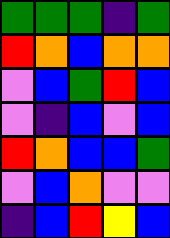[["green", "green", "green", "indigo", "green"], ["red", "orange", "blue", "orange", "orange"], ["violet", "blue", "green", "red", "blue"], ["violet", "indigo", "blue", "violet", "blue"], ["red", "orange", "blue", "blue", "green"], ["violet", "blue", "orange", "violet", "violet"], ["indigo", "blue", "red", "yellow", "blue"]]